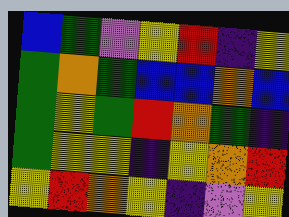[["blue", "green", "violet", "yellow", "red", "indigo", "yellow"], ["green", "orange", "green", "blue", "blue", "orange", "blue"], ["green", "yellow", "green", "red", "orange", "green", "indigo"], ["green", "yellow", "yellow", "indigo", "yellow", "orange", "red"], ["yellow", "red", "orange", "yellow", "indigo", "violet", "yellow"]]